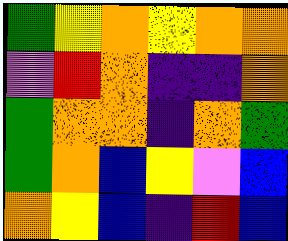[["green", "yellow", "orange", "yellow", "orange", "orange"], ["violet", "red", "orange", "indigo", "indigo", "orange"], ["green", "orange", "orange", "indigo", "orange", "green"], ["green", "orange", "blue", "yellow", "violet", "blue"], ["orange", "yellow", "blue", "indigo", "red", "blue"]]